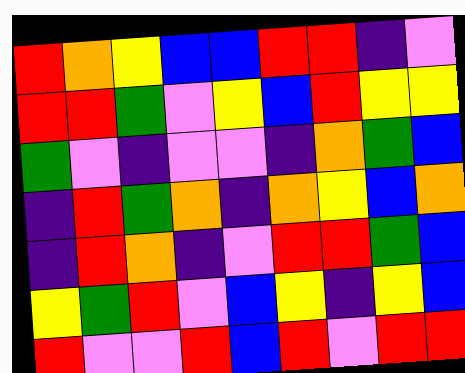[["red", "orange", "yellow", "blue", "blue", "red", "red", "indigo", "violet"], ["red", "red", "green", "violet", "yellow", "blue", "red", "yellow", "yellow"], ["green", "violet", "indigo", "violet", "violet", "indigo", "orange", "green", "blue"], ["indigo", "red", "green", "orange", "indigo", "orange", "yellow", "blue", "orange"], ["indigo", "red", "orange", "indigo", "violet", "red", "red", "green", "blue"], ["yellow", "green", "red", "violet", "blue", "yellow", "indigo", "yellow", "blue"], ["red", "violet", "violet", "red", "blue", "red", "violet", "red", "red"]]